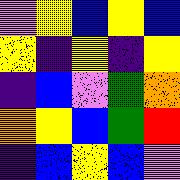[["violet", "yellow", "blue", "yellow", "blue"], ["yellow", "indigo", "yellow", "indigo", "yellow"], ["indigo", "blue", "violet", "green", "orange"], ["orange", "yellow", "blue", "green", "red"], ["indigo", "blue", "yellow", "blue", "violet"]]